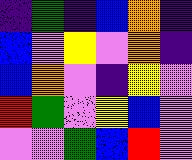[["indigo", "green", "indigo", "blue", "orange", "indigo"], ["blue", "violet", "yellow", "violet", "orange", "indigo"], ["blue", "orange", "violet", "indigo", "yellow", "violet"], ["red", "green", "violet", "yellow", "blue", "violet"], ["violet", "violet", "green", "blue", "red", "violet"]]